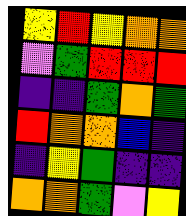[["yellow", "red", "yellow", "orange", "orange"], ["violet", "green", "red", "red", "red"], ["indigo", "indigo", "green", "orange", "green"], ["red", "orange", "orange", "blue", "indigo"], ["indigo", "yellow", "green", "indigo", "indigo"], ["orange", "orange", "green", "violet", "yellow"]]